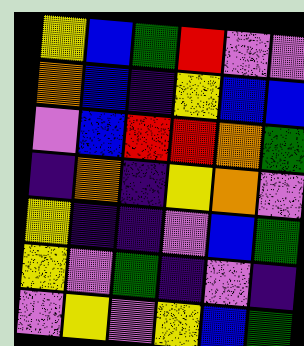[["yellow", "blue", "green", "red", "violet", "violet"], ["orange", "blue", "indigo", "yellow", "blue", "blue"], ["violet", "blue", "red", "red", "orange", "green"], ["indigo", "orange", "indigo", "yellow", "orange", "violet"], ["yellow", "indigo", "indigo", "violet", "blue", "green"], ["yellow", "violet", "green", "indigo", "violet", "indigo"], ["violet", "yellow", "violet", "yellow", "blue", "green"]]